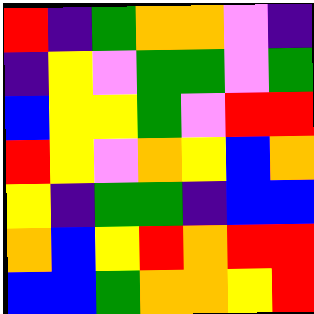[["red", "indigo", "green", "orange", "orange", "violet", "indigo"], ["indigo", "yellow", "violet", "green", "green", "violet", "green"], ["blue", "yellow", "yellow", "green", "violet", "red", "red"], ["red", "yellow", "violet", "orange", "yellow", "blue", "orange"], ["yellow", "indigo", "green", "green", "indigo", "blue", "blue"], ["orange", "blue", "yellow", "red", "orange", "red", "red"], ["blue", "blue", "green", "orange", "orange", "yellow", "red"]]